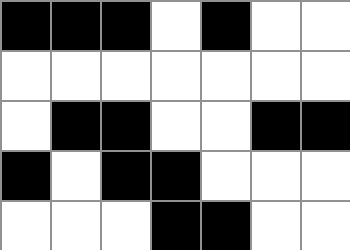[["black", "black", "black", "white", "black", "white", "white"], ["white", "white", "white", "white", "white", "white", "white"], ["white", "black", "black", "white", "white", "black", "black"], ["black", "white", "black", "black", "white", "white", "white"], ["white", "white", "white", "black", "black", "white", "white"]]